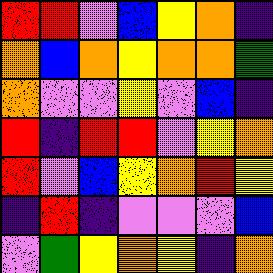[["red", "red", "violet", "blue", "yellow", "orange", "indigo"], ["orange", "blue", "orange", "yellow", "orange", "orange", "green"], ["orange", "violet", "violet", "yellow", "violet", "blue", "indigo"], ["red", "indigo", "red", "red", "violet", "yellow", "orange"], ["red", "violet", "blue", "yellow", "orange", "red", "yellow"], ["indigo", "red", "indigo", "violet", "violet", "violet", "blue"], ["violet", "green", "yellow", "orange", "yellow", "indigo", "orange"]]